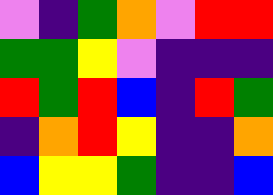[["violet", "indigo", "green", "orange", "violet", "red", "red"], ["green", "green", "yellow", "violet", "indigo", "indigo", "indigo"], ["red", "green", "red", "blue", "indigo", "red", "green"], ["indigo", "orange", "red", "yellow", "indigo", "indigo", "orange"], ["blue", "yellow", "yellow", "green", "indigo", "indigo", "blue"]]